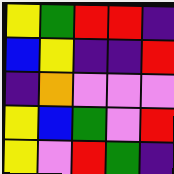[["yellow", "green", "red", "red", "indigo"], ["blue", "yellow", "indigo", "indigo", "red"], ["indigo", "orange", "violet", "violet", "violet"], ["yellow", "blue", "green", "violet", "red"], ["yellow", "violet", "red", "green", "indigo"]]